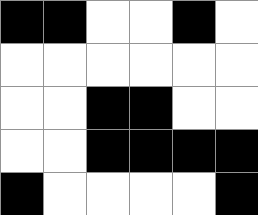[["black", "black", "white", "white", "black", "white"], ["white", "white", "white", "white", "white", "white"], ["white", "white", "black", "black", "white", "white"], ["white", "white", "black", "black", "black", "black"], ["black", "white", "white", "white", "white", "black"]]